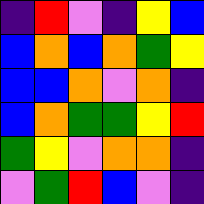[["indigo", "red", "violet", "indigo", "yellow", "blue"], ["blue", "orange", "blue", "orange", "green", "yellow"], ["blue", "blue", "orange", "violet", "orange", "indigo"], ["blue", "orange", "green", "green", "yellow", "red"], ["green", "yellow", "violet", "orange", "orange", "indigo"], ["violet", "green", "red", "blue", "violet", "indigo"]]